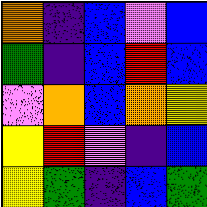[["orange", "indigo", "blue", "violet", "blue"], ["green", "indigo", "blue", "red", "blue"], ["violet", "orange", "blue", "orange", "yellow"], ["yellow", "red", "violet", "indigo", "blue"], ["yellow", "green", "indigo", "blue", "green"]]